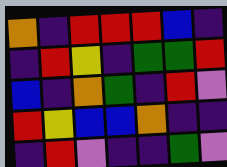[["orange", "indigo", "red", "red", "red", "blue", "indigo"], ["indigo", "red", "yellow", "indigo", "green", "green", "red"], ["blue", "indigo", "orange", "green", "indigo", "red", "violet"], ["red", "yellow", "blue", "blue", "orange", "indigo", "indigo"], ["indigo", "red", "violet", "indigo", "indigo", "green", "violet"]]